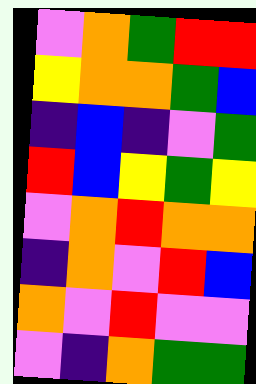[["violet", "orange", "green", "red", "red"], ["yellow", "orange", "orange", "green", "blue"], ["indigo", "blue", "indigo", "violet", "green"], ["red", "blue", "yellow", "green", "yellow"], ["violet", "orange", "red", "orange", "orange"], ["indigo", "orange", "violet", "red", "blue"], ["orange", "violet", "red", "violet", "violet"], ["violet", "indigo", "orange", "green", "green"]]